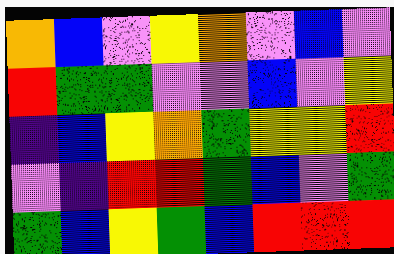[["orange", "blue", "violet", "yellow", "orange", "violet", "blue", "violet"], ["red", "green", "green", "violet", "violet", "blue", "violet", "yellow"], ["indigo", "blue", "yellow", "orange", "green", "yellow", "yellow", "red"], ["violet", "indigo", "red", "red", "green", "blue", "violet", "green"], ["green", "blue", "yellow", "green", "blue", "red", "red", "red"]]